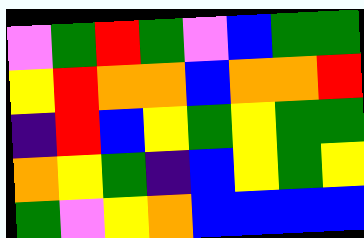[["violet", "green", "red", "green", "violet", "blue", "green", "green"], ["yellow", "red", "orange", "orange", "blue", "orange", "orange", "red"], ["indigo", "red", "blue", "yellow", "green", "yellow", "green", "green"], ["orange", "yellow", "green", "indigo", "blue", "yellow", "green", "yellow"], ["green", "violet", "yellow", "orange", "blue", "blue", "blue", "blue"]]